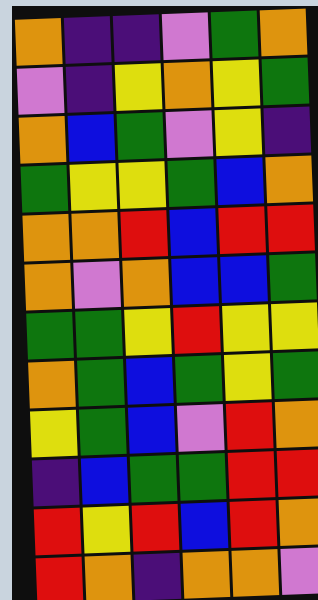[["orange", "indigo", "indigo", "violet", "green", "orange"], ["violet", "indigo", "yellow", "orange", "yellow", "green"], ["orange", "blue", "green", "violet", "yellow", "indigo"], ["green", "yellow", "yellow", "green", "blue", "orange"], ["orange", "orange", "red", "blue", "red", "red"], ["orange", "violet", "orange", "blue", "blue", "green"], ["green", "green", "yellow", "red", "yellow", "yellow"], ["orange", "green", "blue", "green", "yellow", "green"], ["yellow", "green", "blue", "violet", "red", "orange"], ["indigo", "blue", "green", "green", "red", "red"], ["red", "yellow", "red", "blue", "red", "orange"], ["red", "orange", "indigo", "orange", "orange", "violet"]]